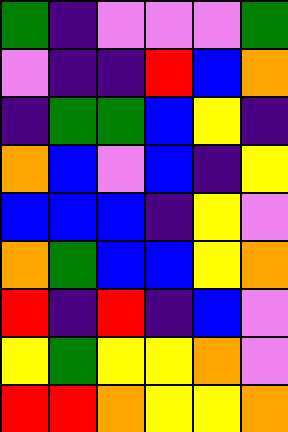[["green", "indigo", "violet", "violet", "violet", "green"], ["violet", "indigo", "indigo", "red", "blue", "orange"], ["indigo", "green", "green", "blue", "yellow", "indigo"], ["orange", "blue", "violet", "blue", "indigo", "yellow"], ["blue", "blue", "blue", "indigo", "yellow", "violet"], ["orange", "green", "blue", "blue", "yellow", "orange"], ["red", "indigo", "red", "indigo", "blue", "violet"], ["yellow", "green", "yellow", "yellow", "orange", "violet"], ["red", "red", "orange", "yellow", "yellow", "orange"]]